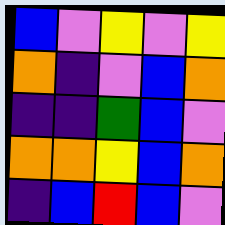[["blue", "violet", "yellow", "violet", "yellow"], ["orange", "indigo", "violet", "blue", "orange"], ["indigo", "indigo", "green", "blue", "violet"], ["orange", "orange", "yellow", "blue", "orange"], ["indigo", "blue", "red", "blue", "violet"]]